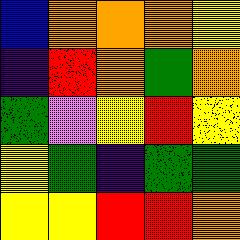[["blue", "orange", "orange", "orange", "yellow"], ["indigo", "red", "orange", "green", "orange"], ["green", "violet", "yellow", "red", "yellow"], ["yellow", "green", "indigo", "green", "green"], ["yellow", "yellow", "red", "red", "orange"]]